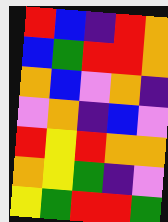[["red", "blue", "indigo", "red", "orange"], ["blue", "green", "red", "red", "orange"], ["orange", "blue", "violet", "orange", "indigo"], ["violet", "orange", "indigo", "blue", "violet"], ["red", "yellow", "red", "orange", "orange"], ["orange", "yellow", "green", "indigo", "violet"], ["yellow", "green", "red", "red", "green"]]